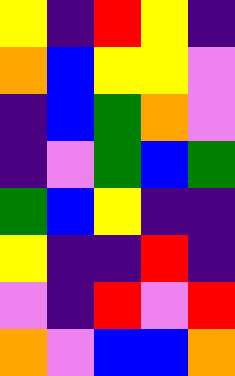[["yellow", "indigo", "red", "yellow", "indigo"], ["orange", "blue", "yellow", "yellow", "violet"], ["indigo", "blue", "green", "orange", "violet"], ["indigo", "violet", "green", "blue", "green"], ["green", "blue", "yellow", "indigo", "indigo"], ["yellow", "indigo", "indigo", "red", "indigo"], ["violet", "indigo", "red", "violet", "red"], ["orange", "violet", "blue", "blue", "orange"]]